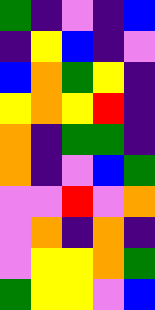[["green", "indigo", "violet", "indigo", "blue"], ["indigo", "yellow", "blue", "indigo", "violet"], ["blue", "orange", "green", "yellow", "indigo"], ["yellow", "orange", "yellow", "red", "indigo"], ["orange", "indigo", "green", "green", "indigo"], ["orange", "indigo", "violet", "blue", "green"], ["violet", "violet", "red", "violet", "orange"], ["violet", "orange", "indigo", "orange", "indigo"], ["violet", "yellow", "yellow", "orange", "green"], ["green", "yellow", "yellow", "violet", "blue"]]